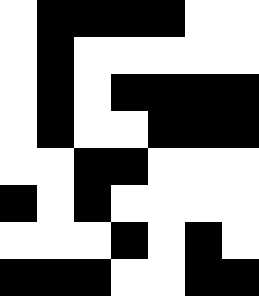[["white", "black", "black", "black", "black", "white", "white"], ["white", "black", "white", "white", "white", "white", "white"], ["white", "black", "white", "black", "black", "black", "black"], ["white", "black", "white", "white", "black", "black", "black"], ["white", "white", "black", "black", "white", "white", "white"], ["black", "white", "black", "white", "white", "white", "white"], ["white", "white", "white", "black", "white", "black", "white"], ["black", "black", "black", "white", "white", "black", "black"]]